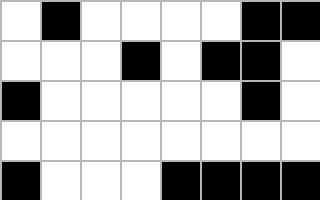[["white", "black", "white", "white", "white", "white", "black", "black"], ["white", "white", "white", "black", "white", "black", "black", "white"], ["black", "white", "white", "white", "white", "white", "black", "white"], ["white", "white", "white", "white", "white", "white", "white", "white"], ["black", "white", "white", "white", "black", "black", "black", "black"]]